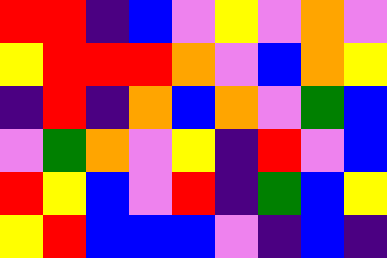[["red", "red", "indigo", "blue", "violet", "yellow", "violet", "orange", "violet"], ["yellow", "red", "red", "red", "orange", "violet", "blue", "orange", "yellow"], ["indigo", "red", "indigo", "orange", "blue", "orange", "violet", "green", "blue"], ["violet", "green", "orange", "violet", "yellow", "indigo", "red", "violet", "blue"], ["red", "yellow", "blue", "violet", "red", "indigo", "green", "blue", "yellow"], ["yellow", "red", "blue", "blue", "blue", "violet", "indigo", "blue", "indigo"]]